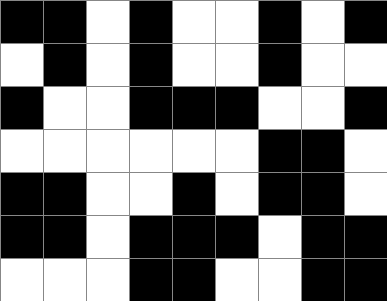[["black", "black", "white", "black", "white", "white", "black", "white", "black"], ["white", "black", "white", "black", "white", "white", "black", "white", "white"], ["black", "white", "white", "black", "black", "black", "white", "white", "black"], ["white", "white", "white", "white", "white", "white", "black", "black", "white"], ["black", "black", "white", "white", "black", "white", "black", "black", "white"], ["black", "black", "white", "black", "black", "black", "white", "black", "black"], ["white", "white", "white", "black", "black", "white", "white", "black", "black"]]